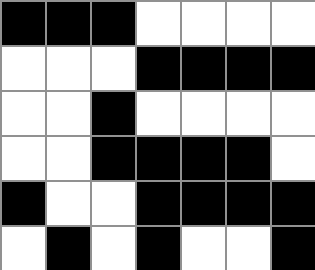[["black", "black", "black", "white", "white", "white", "white"], ["white", "white", "white", "black", "black", "black", "black"], ["white", "white", "black", "white", "white", "white", "white"], ["white", "white", "black", "black", "black", "black", "white"], ["black", "white", "white", "black", "black", "black", "black"], ["white", "black", "white", "black", "white", "white", "black"]]